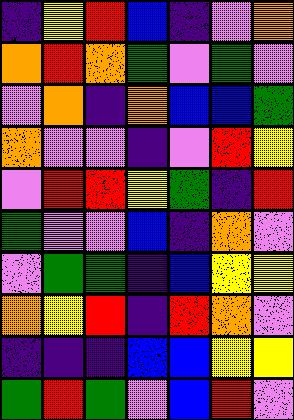[["indigo", "yellow", "red", "blue", "indigo", "violet", "orange"], ["orange", "red", "orange", "green", "violet", "green", "violet"], ["violet", "orange", "indigo", "orange", "blue", "blue", "green"], ["orange", "violet", "violet", "indigo", "violet", "red", "yellow"], ["violet", "red", "red", "yellow", "green", "indigo", "red"], ["green", "violet", "violet", "blue", "indigo", "orange", "violet"], ["violet", "green", "green", "indigo", "blue", "yellow", "yellow"], ["orange", "yellow", "red", "indigo", "red", "orange", "violet"], ["indigo", "indigo", "indigo", "blue", "blue", "yellow", "yellow"], ["green", "red", "green", "violet", "blue", "red", "violet"]]